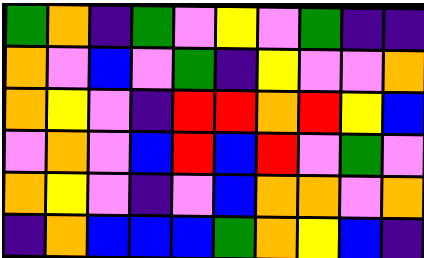[["green", "orange", "indigo", "green", "violet", "yellow", "violet", "green", "indigo", "indigo"], ["orange", "violet", "blue", "violet", "green", "indigo", "yellow", "violet", "violet", "orange"], ["orange", "yellow", "violet", "indigo", "red", "red", "orange", "red", "yellow", "blue"], ["violet", "orange", "violet", "blue", "red", "blue", "red", "violet", "green", "violet"], ["orange", "yellow", "violet", "indigo", "violet", "blue", "orange", "orange", "violet", "orange"], ["indigo", "orange", "blue", "blue", "blue", "green", "orange", "yellow", "blue", "indigo"]]